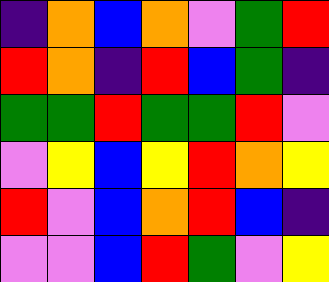[["indigo", "orange", "blue", "orange", "violet", "green", "red"], ["red", "orange", "indigo", "red", "blue", "green", "indigo"], ["green", "green", "red", "green", "green", "red", "violet"], ["violet", "yellow", "blue", "yellow", "red", "orange", "yellow"], ["red", "violet", "blue", "orange", "red", "blue", "indigo"], ["violet", "violet", "blue", "red", "green", "violet", "yellow"]]